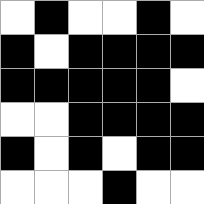[["white", "black", "white", "white", "black", "white"], ["black", "white", "black", "black", "black", "black"], ["black", "black", "black", "black", "black", "white"], ["white", "white", "black", "black", "black", "black"], ["black", "white", "black", "white", "black", "black"], ["white", "white", "white", "black", "white", "white"]]